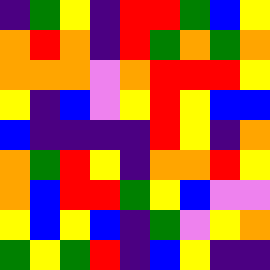[["indigo", "green", "yellow", "indigo", "red", "red", "green", "blue", "yellow"], ["orange", "red", "orange", "indigo", "red", "green", "orange", "green", "orange"], ["orange", "orange", "orange", "violet", "orange", "red", "red", "red", "yellow"], ["yellow", "indigo", "blue", "violet", "yellow", "red", "yellow", "blue", "blue"], ["blue", "indigo", "indigo", "indigo", "indigo", "red", "yellow", "indigo", "orange"], ["orange", "green", "red", "yellow", "indigo", "orange", "orange", "red", "yellow"], ["orange", "blue", "red", "red", "green", "yellow", "blue", "violet", "violet"], ["yellow", "blue", "yellow", "blue", "indigo", "green", "violet", "yellow", "orange"], ["green", "yellow", "green", "red", "indigo", "blue", "yellow", "indigo", "indigo"]]